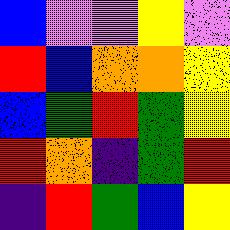[["blue", "violet", "violet", "yellow", "violet"], ["red", "blue", "orange", "orange", "yellow"], ["blue", "green", "red", "green", "yellow"], ["red", "orange", "indigo", "green", "red"], ["indigo", "red", "green", "blue", "yellow"]]